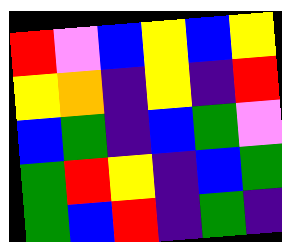[["red", "violet", "blue", "yellow", "blue", "yellow"], ["yellow", "orange", "indigo", "yellow", "indigo", "red"], ["blue", "green", "indigo", "blue", "green", "violet"], ["green", "red", "yellow", "indigo", "blue", "green"], ["green", "blue", "red", "indigo", "green", "indigo"]]